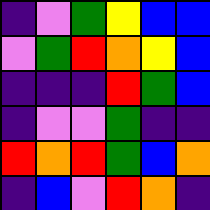[["indigo", "violet", "green", "yellow", "blue", "blue"], ["violet", "green", "red", "orange", "yellow", "blue"], ["indigo", "indigo", "indigo", "red", "green", "blue"], ["indigo", "violet", "violet", "green", "indigo", "indigo"], ["red", "orange", "red", "green", "blue", "orange"], ["indigo", "blue", "violet", "red", "orange", "indigo"]]